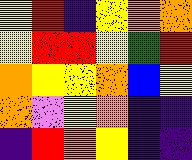[["yellow", "red", "indigo", "yellow", "orange", "orange"], ["yellow", "red", "red", "yellow", "green", "red"], ["orange", "yellow", "yellow", "orange", "blue", "yellow"], ["orange", "violet", "yellow", "orange", "indigo", "indigo"], ["indigo", "red", "orange", "yellow", "indigo", "indigo"]]